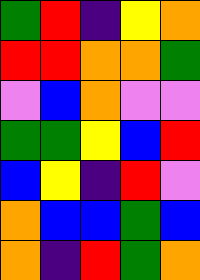[["green", "red", "indigo", "yellow", "orange"], ["red", "red", "orange", "orange", "green"], ["violet", "blue", "orange", "violet", "violet"], ["green", "green", "yellow", "blue", "red"], ["blue", "yellow", "indigo", "red", "violet"], ["orange", "blue", "blue", "green", "blue"], ["orange", "indigo", "red", "green", "orange"]]